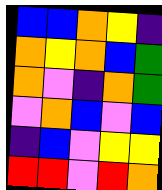[["blue", "blue", "orange", "yellow", "indigo"], ["orange", "yellow", "orange", "blue", "green"], ["orange", "violet", "indigo", "orange", "green"], ["violet", "orange", "blue", "violet", "blue"], ["indigo", "blue", "violet", "yellow", "yellow"], ["red", "red", "violet", "red", "orange"]]